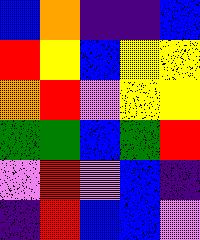[["blue", "orange", "indigo", "indigo", "blue"], ["red", "yellow", "blue", "yellow", "yellow"], ["orange", "red", "violet", "yellow", "yellow"], ["green", "green", "blue", "green", "red"], ["violet", "red", "violet", "blue", "indigo"], ["indigo", "red", "blue", "blue", "violet"]]